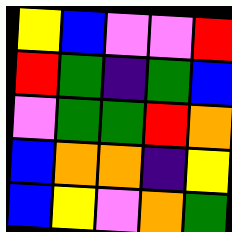[["yellow", "blue", "violet", "violet", "red"], ["red", "green", "indigo", "green", "blue"], ["violet", "green", "green", "red", "orange"], ["blue", "orange", "orange", "indigo", "yellow"], ["blue", "yellow", "violet", "orange", "green"]]